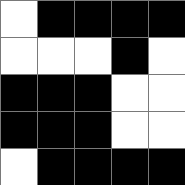[["white", "black", "black", "black", "black"], ["white", "white", "white", "black", "white"], ["black", "black", "black", "white", "white"], ["black", "black", "black", "white", "white"], ["white", "black", "black", "black", "black"]]